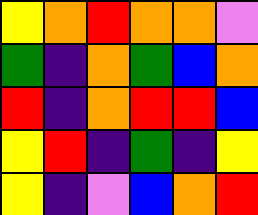[["yellow", "orange", "red", "orange", "orange", "violet"], ["green", "indigo", "orange", "green", "blue", "orange"], ["red", "indigo", "orange", "red", "red", "blue"], ["yellow", "red", "indigo", "green", "indigo", "yellow"], ["yellow", "indigo", "violet", "blue", "orange", "red"]]